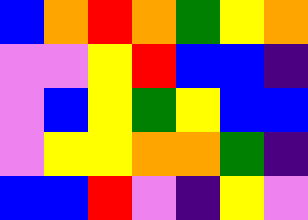[["blue", "orange", "red", "orange", "green", "yellow", "orange"], ["violet", "violet", "yellow", "red", "blue", "blue", "indigo"], ["violet", "blue", "yellow", "green", "yellow", "blue", "blue"], ["violet", "yellow", "yellow", "orange", "orange", "green", "indigo"], ["blue", "blue", "red", "violet", "indigo", "yellow", "violet"]]